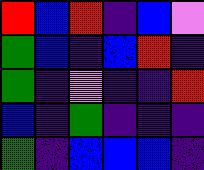[["red", "blue", "red", "indigo", "blue", "violet"], ["green", "blue", "indigo", "blue", "red", "indigo"], ["green", "indigo", "violet", "indigo", "indigo", "red"], ["blue", "indigo", "green", "indigo", "indigo", "indigo"], ["green", "indigo", "blue", "blue", "blue", "indigo"]]